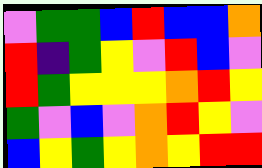[["violet", "green", "green", "blue", "red", "blue", "blue", "orange"], ["red", "indigo", "green", "yellow", "violet", "red", "blue", "violet"], ["red", "green", "yellow", "yellow", "yellow", "orange", "red", "yellow"], ["green", "violet", "blue", "violet", "orange", "red", "yellow", "violet"], ["blue", "yellow", "green", "yellow", "orange", "yellow", "red", "red"]]